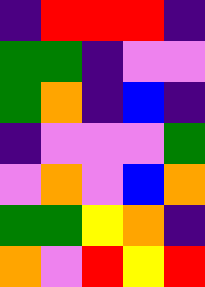[["indigo", "red", "red", "red", "indigo"], ["green", "green", "indigo", "violet", "violet"], ["green", "orange", "indigo", "blue", "indigo"], ["indigo", "violet", "violet", "violet", "green"], ["violet", "orange", "violet", "blue", "orange"], ["green", "green", "yellow", "orange", "indigo"], ["orange", "violet", "red", "yellow", "red"]]